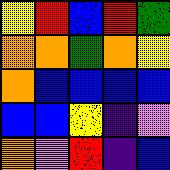[["yellow", "red", "blue", "red", "green"], ["orange", "orange", "green", "orange", "yellow"], ["orange", "blue", "blue", "blue", "blue"], ["blue", "blue", "yellow", "indigo", "violet"], ["orange", "violet", "red", "indigo", "blue"]]